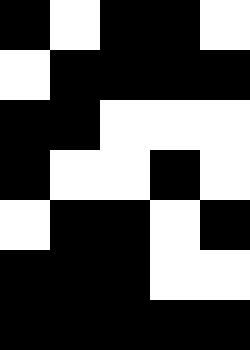[["black", "white", "black", "black", "white"], ["white", "black", "black", "black", "black"], ["black", "black", "white", "white", "white"], ["black", "white", "white", "black", "white"], ["white", "black", "black", "white", "black"], ["black", "black", "black", "white", "white"], ["black", "black", "black", "black", "black"]]